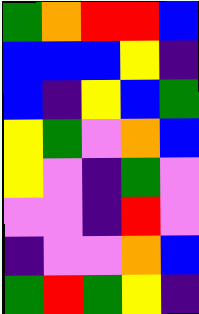[["green", "orange", "red", "red", "blue"], ["blue", "blue", "blue", "yellow", "indigo"], ["blue", "indigo", "yellow", "blue", "green"], ["yellow", "green", "violet", "orange", "blue"], ["yellow", "violet", "indigo", "green", "violet"], ["violet", "violet", "indigo", "red", "violet"], ["indigo", "violet", "violet", "orange", "blue"], ["green", "red", "green", "yellow", "indigo"]]